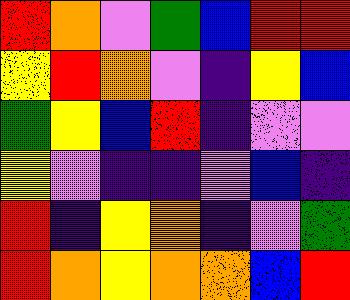[["red", "orange", "violet", "green", "blue", "red", "red"], ["yellow", "red", "orange", "violet", "indigo", "yellow", "blue"], ["green", "yellow", "blue", "red", "indigo", "violet", "violet"], ["yellow", "violet", "indigo", "indigo", "violet", "blue", "indigo"], ["red", "indigo", "yellow", "orange", "indigo", "violet", "green"], ["red", "orange", "yellow", "orange", "orange", "blue", "red"]]